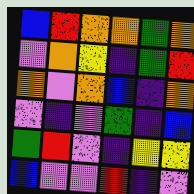[["blue", "red", "orange", "orange", "green", "orange"], ["violet", "orange", "yellow", "indigo", "green", "red"], ["orange", "violet", "orange", "blue", "indigo", "orange"], ["violet", "indigo", "violet", "green", "indigo", "blue"], ["green", "red", "violet", "indigo", "yellow", "yellow"], ["blue", "violet", "violet", "red", "indigo", "violet"]]